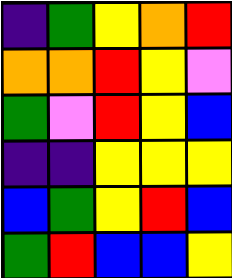[["indigo", "green", "yellow", "orange", "red"], ["orange", "orange", "red", "yellow", "violet"], ["green", "violet", "red", "yellow", "blue"], ["indigo", "indigo", "yellow", "yellow", "yellow"], ["blue", "green", "yellow", "red", "blue"], ["green", "red", "blue", "blue", "yellow"]]